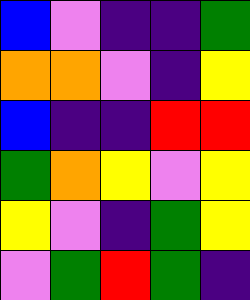[["blue", "violet", "indigo", "indigo", "green"], ["orange", "orange", "violet", "indigo", "yellow"], ["blue", "indigo", "indigo", "red", "red"], ["green", "orange", "yellow", "violet", "yellow"], ["yellow", "violet", "indigo", "green", "yellow"], ["violet", "green", "red", "green", "indigo"]]